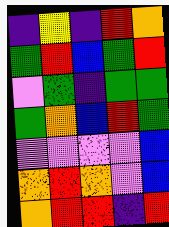[["indigo", "yellow", "indigo", "red", "orange"], ["green", "red", "blue", "green", "red"], ["violet", "green", "indigo", "green", "green"], ["green", "orange", "blue", "red", "green"], ["violet", "violet", "violet", "violet", "blue"], ["orange", "red", "orange", "violet", "blue"], ["orange", "red", "red", "indigo", "red"]]